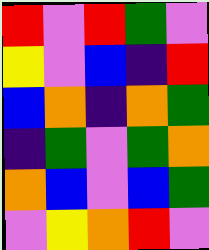[["red", "violet", "red", "green", "violet"], ["yellow", "violet", "blue", "indigo", "red"], ["blue", "orange", "indigo", "orange", "green"], ["indigo", "green", "violet", "green", "orange"], ["orange", "blue", "violet", "blue", "green"], ["violet", "yellow", "orange", "red", "violet"]]